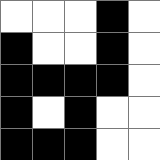[["white", "white", "white", "black", "white"], ["black", "white", "white", "black", "white"], ["black", "black", "black", "black", "white"], ["black", "white", "black", "white", "white"], ["black", "black", "black", "white", "white"]]